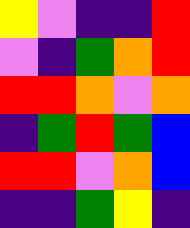[["yellow", "violet", "indigo", "indigo", "red"], ["violet", "indigo", "green", "orange", "red"], ["red", "red", "orange", "violet", "orange"], ["indigo", "green", "red", "green", "blue"], ["red", "red", "violet", "orange", "blue"], ["indigo", "indigo", "green", "yellow", "indigo"]]